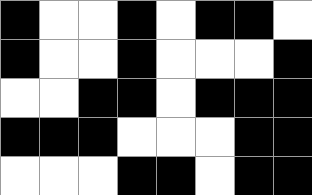[["black", "white", "white", "black", "white", "black", "black", "white"], ["black", "white", "white", "black", "white", "white", "white", "black"], ["white", "white", "black", "black", "white", "black", "black", "black"], ["black", "black", "black", "white", "white", "white", "black", "black"], ["white", "white", "white", "black", "black", "white", "black", "black"]]